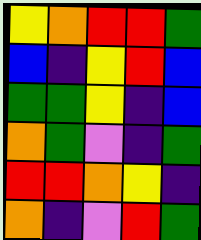[["yellow", "orange", "red", "red", "green"], ["blue", "indigo", "yellow", "red", "blue"], ["green", "green", "yellow", "indigo", "blue"], ["orange", "green", "violet", "indigo", "green"], ["red", "red", "orange", "yellow", "indigo"], ["orange", "indigo", "violet", "red", "green"]]